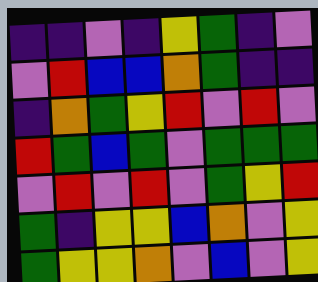[["indigo", "indigo", "violet", "indigo", "yellow", "green", "indigo", "violet"], ["violet", "red", "blue", "blue", "orange", "green", "indigo", "indigo"], ["indigo", "orange", "green", "yellow", "red", "violet", "red", "violet"], ["red", "green", "blue", "green", "violet", "green", "green", "green"], ["violet", "red", "violet", "red", "violet", "green", "yellow", "red"], ["green", "indigo", "yellow", "yellow", "blue", "orange", "violet", "yellow"], ["green", "yellow", "yellow", "orange", "violet", "blue", "violet", "yellow"]]